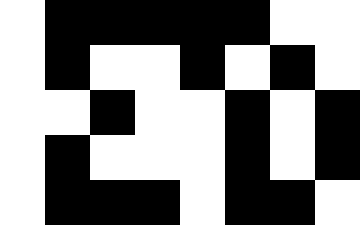[["white", "black", "black", "black", "black", "black", "white", "white"], ["white", "black", "white", "white", "black", "white", "black", "white"], ["white", "white", "black", "white", "white", "black", "white", "black"], ["white", "black", "white", "white", "white", "black", "white", "black"], ["white", "black", "black", "black", "white", "black", "black", "white"]]